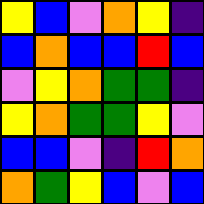[["yellow", "blue", "violet", "orange", "yellow", "indigo"], ["blue", "orange", "blue", "blue", "red", "blue"], ["violet", "yellow", "orange", "green", "green", "indigo"], ["yellow", "orange", "green", "green", "yellow", "violet"], ["blue", "blue", "violet", "indigo", "red", "orange"], ["orange", "green", "yellow", "blue", "violet", "blue"]]